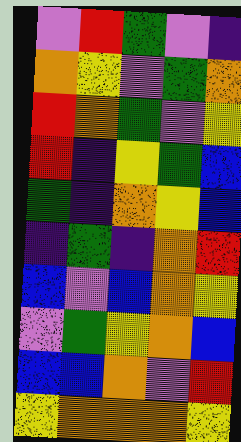[["violet", "red", "green", "violet", "indigo"], ["orange", "yellow", "violet", "green", "orange"], ["red", "orange", "green", "violet", "yellow"], ["red", "indigo", "yellow", "green", "blue"], ["green", "indigo", "orange", "yellow", "blue"], ["indigo", "green", "indigo", "orange", "red"], ["blue", "violet", "blue", "orange", "yellow"], ["violet", "green", "yellow", "orange", "blue"], ["blue", "blue", "orange", "violet", "red"], ["yellow", "orange", "orange", "orange", "yellow"]]